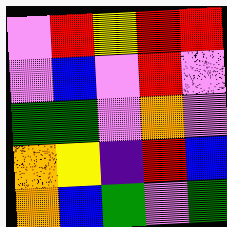[["violet", "red", "yellow", "red", "red"], ["violet", "blue", "violet", "red", "violet"], ["green", "green", "violet", "orange", "violet"], ["orange", "yellow", "indigo", "red", "blue"], ["orange", "blue", "green", "violet", "green"]]